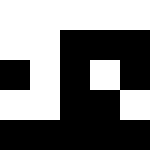[["white", "white", "white", "white", "white"], ["white", "white", "black", "black", "black"], ["black", "white", "black", "white", "black"], ["white", "white", "black", "black", "white"], ["black", "black", "black", "black", "black"]]